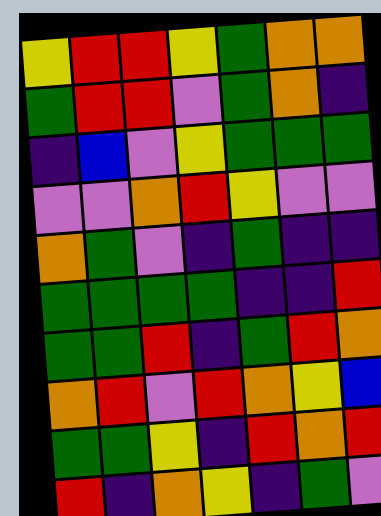[["yellow", "red", "red", "yellow", "green", "orange", "orange"], ["green", "red", "red", "violet", "green", "orange", "indigo"], ["indigo", "blue", "violet", "yellow", "green", "green", "green"], ["violet", "violet", "orange", "red", "yellow", "violet", "violet"], ["orange", "green", "violet", "indigo", "green", "indigo", "indigo"], ["green", "green", "green", "green", "indigo", "indigo", "red"], ["green", "green", "red", "indigo", "green", "red", "orange"], ["orange", "red", "violet", "red", "orange", "yellow", "blue"], ["green", "green", "yellow", "indigo", "red", "orange", "red"], ["red", "indigo", "orange", "yellow", "indigo", "green", "violet"]]